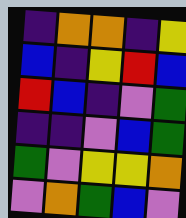[["indigo", "orange", "orange", "indigo", "yellow"], ["blue", "indigo", "yellow", "red", "blue"], ["red", "blue", "indigo", "violet", "green"], ["indigo", "indigo", "violet", "blue", "green"], ["green", "violet", "yellow", "yellow", "orange"], ["violet", "orange", "green", "blue", "violet"]]